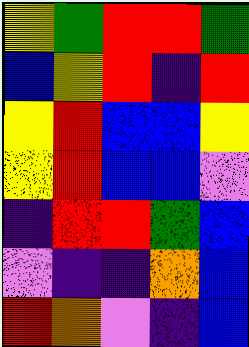[["yellow", "green", "red", "red", "green"], ["blue", "yellow", "red", "indigo", "red"], ["yellow", "red", "blue", "blue", "yellow"], ["yellow", "red", "blue", "blue", "violet"], ["indigo", "red", "red", "green", "blue"], ["violet", "indigo", "indigo", "orange", "blue"], ["red", "orange", "violet", "indigo", "blue"]]